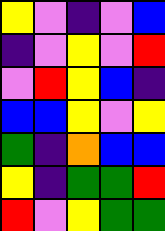[["yellow", "violet", "indigo", "violet", "blue"], ["indigo", "violet", "yellow", "violet", "red"], ["violet", "red", "yellow", "blue", "indigo"], ["blue", "blue", "yellow", "violet", "yellow"], ["green", "indigo", "orange", "blue", "blue"], ["yellow", "indigo", "green", "green", "red"], ["red", "violet", "yellow", "green", "green"]]